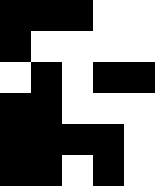[["black", "black", "black", "white", "white"], ["black", "white", "white", "white", "white"], ["white", "black", "white", "black", "black"], ["black", "black", "white", "white", "white"], ["black", "black", "black", "black", "white"], ["black", "black", "white", "black", "white"]]